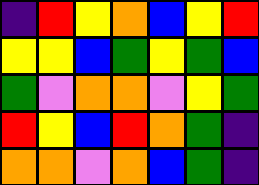[["indigo", "red", "yellow", "orange", "blue", "yellow", "red"], ["yellow", "yellow", "blue", "green", "yellow", "green", "blue"], ["green", "violet", "orange", "orange", "violet", "yellow", "green"], ["red", "yellow", "blue", "red", "orange", "green", "indigo"], ["orange", "orange", "violet", "orange", "blue", "green", "indigo"]]